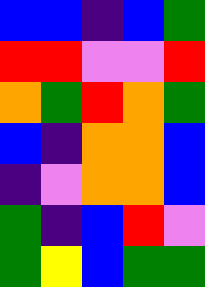[["blue", "blue", "indigo", "blue", "green"], ["red", "red", "violet", "violet", "red"], ["orange", "green", "red", "orange", "green"], ["blue", "indigo", "orange", "orange", "blue"], ["indigo", "violet", "orange", "orange", "blue"], ["green", "indigo", "blue", "red", "violet"], ["green", "yellow", "blue", "green", "green"]]